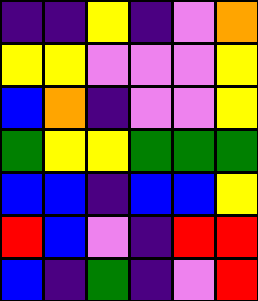[["indigo", "indigo", "yellow", "indigo", "violet", "orange"], ["yellow", "yellow", "violet", "violet", "violet", "yellow"], ["blue", "orange", "indigo", "violet", "violet", "yellow"], ["green", "yellow", "yellow", "green", "green", "green"], ["blue", "blue", "indigo", "blue", "blue", "yellow"], ["red", "blue", "violet", "indigo", "red", "red"], ["blue", "indigo", "green", "indigo", "violet", "red"]]